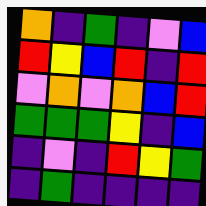[["orange", "indigo", "green", "indigo", "violet", "blue"], ["red", "yellow", "blue", "red", "indigo", "red"], ["violet", "orange", "violet", "orange", "blue", "red"], ["green", "green", "green", "yellow", "indigo", "blue"], ["indigo", "violet", "indigo", "red", "yellow", "green"], ["indigo", "green", "indigo", "indigo", "indigo", "indigo"]]